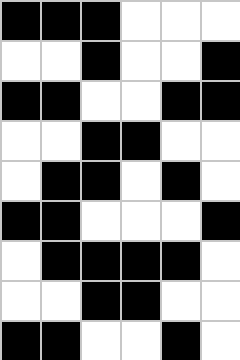[["black", "black", "black", "white", "white", "white"], ["white", "white", "black", "white", "white", "black"], ["black", "black", "white", "white", "black", "black"], ["white", "white", "black", "black", "white", "white"], ["white", "black", "black", "white", "black", "white"], ["black", "black", "white", "white", "white", "black"], ["white", "black", "black", "black", "black", "white"], ["white", "white", "black", "black", "white", "white"], ["black", "black", "white", "white", "black", "white"]]